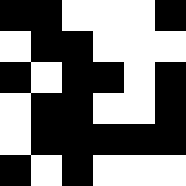[["black", "black", "white", "white", "white", "black"], ["white", "black", "black", "white", "white", "white"], ["black", "white", "black", "black", "white", "black"], ["white", "black", "black", "white", "white", "black"], ["white", "black", "black", "black", "black", "black"], ["black", "white", "black", "white", "white", "white"]]